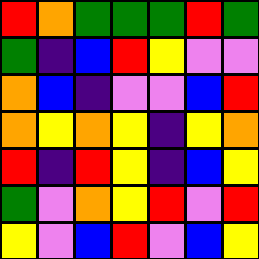[["red", "orange", "green", "green", "green", "red", "green"], ["green", "indigo", "blue", "red", "yellow", "violet", "violet"], ["orange", "blue", "indigo", "violet", "violet", "blue", "red"], ["orange", "yellow", "orange", "yellow", "indigo", "yellow", "orange"], ["red", "indigo", "red", "yellow", "indigo", "blue", "yellow"], ["green", "violet", "orange", "yellow", "red", "violet", "red"], ["yellow", "violet", "blue", "red", "violet", "blue", "yellow"]]